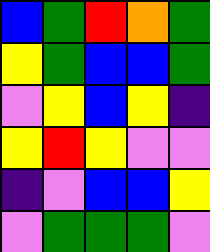[["blue", "green", "red", "orange", "green"], ["yellow", "green", "blue", "blue", "green"], ["violet", "yellow", "blue", "yellow", "indigo"], ["yellow", "red", "yellow", "violet", "violet"], ["indigo", "violet", "blue", "blue", "yellow"], ["violet", "green", "green", "green", "violet"]]